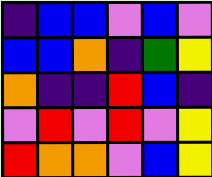[["indigo", "blue", "blue", "violet", "blue", "violet"], ["blue", "blue", "orange", "indigo", "green", "yellow"], ["orange", "indigo", "indigo", "red", "blue", "indigo"], ["violet", "red", "violet", "red", "violet", "yellow"], ["red", "orange", "orange", "violet", "blue", "yellow"]]